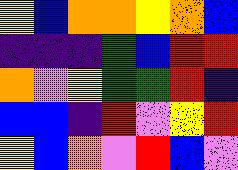[["yellow", "blue", "orange", "orange", "yellow", "orange", "blue"], ["indigo", "indigo", "indigo", "green", "blue", "red", "red"], ["orange", "violet", "yellow", "green", "green", "red", "indigo"], ["blue", "blue", "indigo", "red", "violet", "yellow", "red"], ["yellow", "blue", "orange", "violet", "red", "blue", "violet"]]